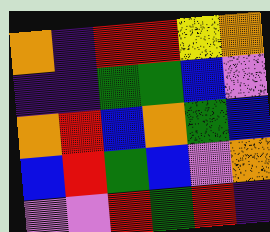[["orange", "indigo", "red", "red", "yellow", "orange"], ["indigo", "indigo", "green", "green", "blue", "violet"], ["orange", "red", "blue", "orange", "green", "blue"], ["blue", "red", "green", "blue", "violet", "orange"], ["violet", "violet", "red", "green", "red", "indigo"]]